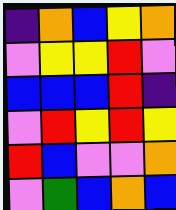[["indigo", "orange", "blue", "yellow", "orange"], ["violet", "yellow", "yellow", "red", "violet"], ["blue", "blue", "blue", "red", "indigo"], ["violet", "red", "yellow", "red", "yellow"], ["red", "blue", "violet", "violet", "orange"], ["violet", "green", "blue", "orange", "blue"]]